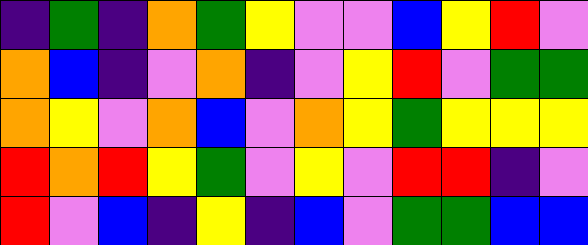[["indigo", "green", "indigo", "orange", "green", "yellow", "violet", "violet", "blue", "yellow", "red", "violet"], ["orange", "blue", "indigo", "violet", "orange", "indigo", "violet", "yellow", "red", "violet", "green", "green"], ["orange", "yellow", "violet", "orange", "blue", "violet", "orange", "yellow", "green", "yellow", "yellow", "yellow"], ["red", "orange", "red", "yellow", "green", "violet", "yellow", "violet", "red", "red", "indigo", "violet"], ["red", "violet", "blue", "indigo", "yellow", "indigo", "blue", "violet", "green", "green", "blue", "blue"]]